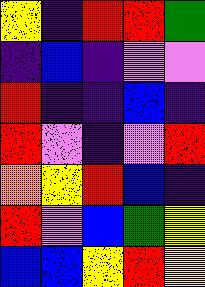[["yellow", "indigo", "red", "red", "green"], ["indigo", "blue", "indigo", "violet", "violet"], ["red", "indigo", "indigo", "blue", "indigo"], ["red", "violet", "indigo", "violet", "red"], ["orange", "yellow", "red", "blue", "indigo"], ["red", "violet", "blue", "green", "yellow"], ["blue", "blue", "yellow", "red", "yellow"]]